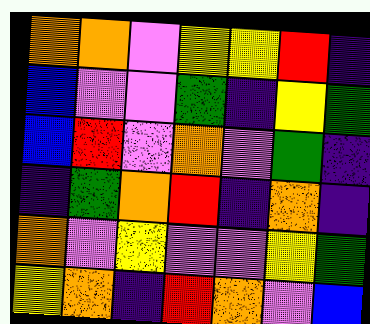[["orange", "orange", "violet", "yellow", "yellow", "red", "indigo"], ["blue", "violet", "violet", "green", "indigo", "yellow", "green"], ["blue", "red", "violet", "orange", "violet", "green", "indigo"], ["indigo", "green", "orange", "red", "indigo", "orange", "indigo"], ["orange", "violet", "yellow", "violet", "violet", "yellow", "green"], ["yellow", "orange", "indigo", "red", "orange", "violet", "blue"]]